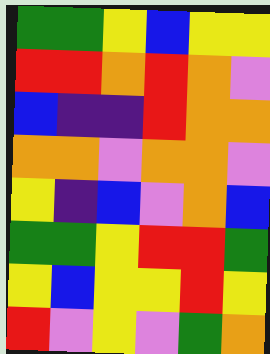[["green", "green", "yellow", "blue", "yellow", "yellow"], ["red", "red", "orange", "red", "orange", "violet"], ["blue", "indigo", "indigo", "red", "orange", "orange"], ["orange", "orange", "violet", "orange", "orange", "violet"], ["yellow", "indigo", "blue", "violet", "orange", "blue"], ["green", "green", "yellow", "red", "red", "green"], ["yellow", "blue", "yellow", "yellow", "red", "yellow"], ["red", "violet", "yellow", "violet", "green", "orange"]]